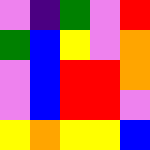[["violet", "indigo", "green", "violet", "red"], ["green", "blue", "yellow", "violet", "orange"], ["violet", "blue", "red", "red", "orange"], ["violet", "blue", "red", "red", "violet"], ["yellow", "orange", "yellow", "yellow", "blue"]]